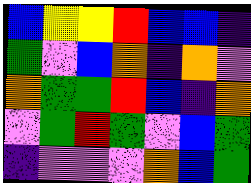[["blue", "yellow", "yellow", "red", "blue", "blue", "indigo"], ["green", "violet", "blue", "orange", "indigo", "orange", "violet"], ["orange", "green", "green", "red", "blue", "indigo", "orange"], ["violet", "green", "red", "green", "violet", "blue", "green"], ["indigo", "violet", "violet", "violet", "orange", "blue", "green"]]